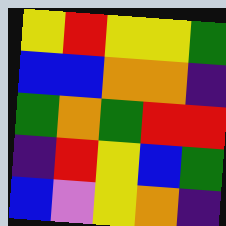[["yellow", "red", "yellow", "yellow", "green"], ["blue", "blue", "orange", "orange", "indigo"], ["green", "orange", "green", "red", "red"], ["indigo", "red", "yellow", "blue", "green"], ["blue", "violet", "yellow", "orange", "indigo"]]